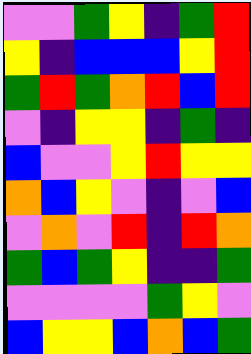[["violet", "violet", "green", "yellow", "indigo", "green", "red"], ["yellow", "indigo", "blue", "blue", "blue", "yellow", "red"], ["green", "red", "green", "orange", "red", "blue", "red"], ["violet", "indigo", "yellow", "yellow", "indigo", "green", "indigo"], ["blue", "violet", "violet", "yellow", "red", "yellow", "yellow"], ["orange", "blue", "yellow", "violet", "indigo", "violet", "blue"], ["violet", "orange", "violet", "red", "indigo", "red", "orange"], ["green", "blue", "green", "yellow", "indigo", "indigo", "green"], ["violet", "violet", "violet", "violet", "green", "yellow", "violet"], ["blue", "yellow", "yellow", "blue", "orange", "blue", "green"]]